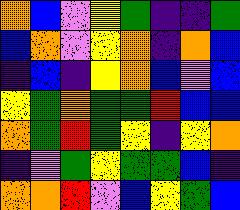[["orange", "blue", "violet", "yellow", "green", "indigo", "indigo", "green"], ["blue", "orange", "violet", "yellow", "orange", "indigo", "orange", "blue"], ["indigo", "blue", "indigo", "yellow", "orange", "blue", "violet", "blue"], ["yellow", "green", "orange", "green", "green", "red", "blue", "blue"], ["orange", "green", "red", "green", "yellow", "indigo", "yellow", "orange"], ["indigo", "violet", "green", "yellow", "green", "green", "blue", "indigo"], ["orange", "orange", "red", "violet", "blue", "yellow", "green", "blue"]]